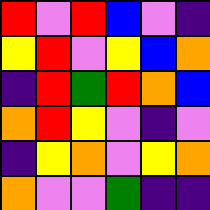[["red", "violet", "red", "blue", "violet", "indigo"], ["yellow", "red", "violet", "yellow", "blue", "orange"], ["indigo", "red", "green", "red", "orange", "blue"], ["orange", "red", "yellow", "violet", "indigo", "violet"], ["indigo", "yellow", "orange", "violet", "yellow", "orange"], ["orange", "violet", "violet", "green", "indigo", "indigo"]]